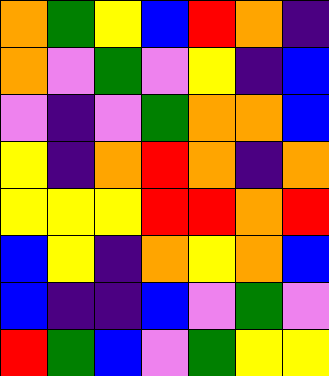[["orange", "green", "yellow", "blue", "red", "orange", "indigo"], ["orange", "violet", "green", "violet", "yellow", "indigo", "blue"], ["violet", "indigo", "violet", "green", "orange", "orange", "blue"], ["yellow", "indigo", "orange", "red", "orange", "indigo", "orange"], ["yellow", "yellow", "yellow", "red", "red", "orange", "red"], ["blue", "yellow", "indigo", "orange", "yellow", "orange", "blue"], ["blue", "indigo", "indigo", "blue", "violet", "green", "violet"], ["red", "green", "blue", "violet", "green", "yellow", "yellow"]]